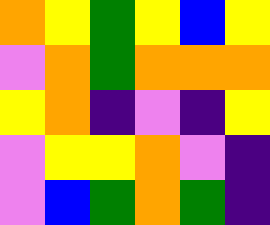[["orange", "yellow", "green", "yellow", "blue", "yellow"], ["violet", "orange", "green", "orange", "orange", "orange"], ["yellow", "orange", "indigo", "violet", "indigo", "yellow"], ["violet", "yellow", "yellow", "orange", "violet", "indigo"], ["violet", "blue", "green", "orange", "green", "indigo"]]